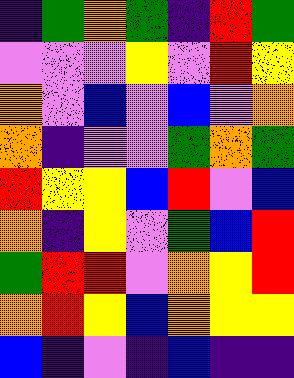[["indigo", "green", "orange", "green", "indigo", "red", "green"], ["violet", "violet", "violet", "yellow", "violet", "red", "yellow"], ["orange", "violet", "blue", "violet", "blue", "violet", "orange"], ["orange", "indigo", "violet", "violet", "green", "orange", "green"], ["red", "yellow", "yellow", "blue", "red", "violet", "blue"], ["orange", "indigo", "yellow", "violet", "green", "blue", "red"], ["green", "red", "red", "violet", "orange", "yellow", "red"], ["orange", "red", "yellow", "blue", "orange", "yellow", "yellow"], ["blue", "indigo", "violet", "indigo", "blue", "indigo", "indigo"]]